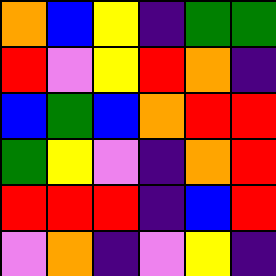[["orange", "blue", "yellow", "indigo", "green", "green"], ["red", "violet", "yellow", "red", "orange", "indigo"], ["blue", "green", "blue", "orange", "red", "red"], ["green", "yellow", "violet", "indigo", "orange", "red"], ["red", "red", "red", "indigo", "blue", "red"], ["violet", "orange", "indigo", "violet", "yellow", "indigo"]]